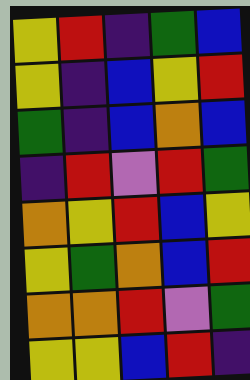[["yellow", "red", "indigo", "green", "blue"], ["yellow", "indigo", "blue", "yellow", "red"], ["green", "indigo", "blue", "orange", "blue"], ["indigo", "red", "violet", "red", "green"], ["orange", "yellow", "red", "blue", "yellow"], ["yellow", "green", "orange", "blue", "red"], ["orange", "orange", "red", "violet", "green"], ["yellow", "yellow", "blue", "red", "indigo"]]